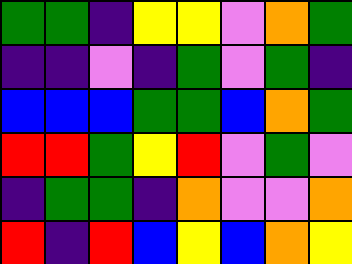[["green", "green", "indigo", "yellow", "yellow", "violet", "orange", "green"], ["indigo", "indigo", "violet", "indigo", "green", "violet", "green", "indigo"], ["blue", "blue", "blue", "green", "green", "blue", "orange", "green"], ["red", "red", "green", "yellow", "red", "violet", "green", "violet"], ["indigo", "green", "green", "indigo", "orange", "violet", "violet", "orange"], ["red", "indigo", "red", "blue", "yellow", "blue", "orange", "yellow"]]